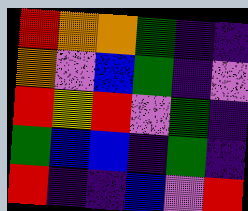[["red", "orange", "orange", "green", "indigo", "indigo"], ["orange", "violet", "blue", "green", "indigo", "violet"], ["red", "yellow", "red", "violet", "green", "indigo"], ["green", "blue", "blue", "indigo", "green", "indigo"], ["red", "indigo", "indigo", "blue", "violet", "red"]]